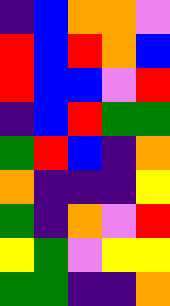[["indigo", "blue", "orange", "orange", "violet"], ["red", "blue", "red", "orange", "blue"], ["red", "blue", "blue", "violet", "red"], ["indigo", "blue", "red", "green", "green"], ["green", "red", "blue", "indigo", "orange"], ["orange", "indigo", "indigo", "indigo", "yellow"], ["green", "indigo", "orange", "violet", "red"], ["yellow", "green", "violet", "yellow", "yellow"], ["green", "green", "indigo", "indigo", "orange"]]